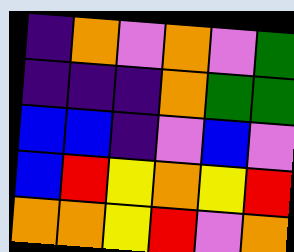[["indigo", "orange", "violet", "orange", "violet", "green"], ["indigo", "indigo", "indigo", "orange", "green", "green"], ["blue", "blue", "indigo", "violet", "blue", "violet"], ["blue", "red", "yellow", "orange", "yellow", "red"], ["orange", "orange", "yellow", "red", "violet", "orange"]]